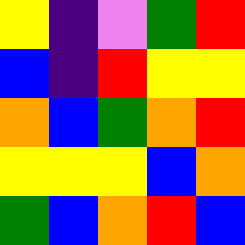[["yellow", "indigo", "violet", "green", "red"], ["blue", "indigo", "red", "yellow", "yellow"], ["orange", "blue", "green", "orange", "red"], ["yellow", "yellow", "yellow", "blue", "orange"], ["green", "blue", "orange", "red", "blue"]]